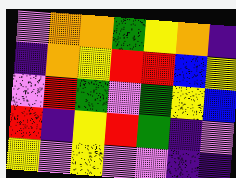[["violet", "orange", "orange", "green", "yellow", "orange", "indigo"], ["indigo", "orange", "yellow", "red", "red", "blue", "yellow"], ["violet", "red", "green", "violet", "green", "yellow", "blue"], ["red", "indigo", "yellow", "red", "green", "indigo", "violet"], ["yellow", "violet", "yellow", "violet", "violet", "indigo", "indigo"]]